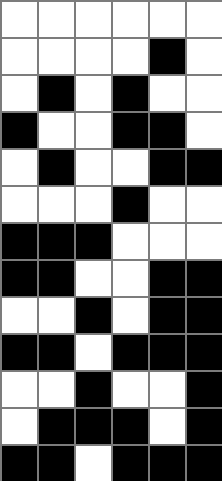[["white", "white", "white", "white", "white", "white"], ["white", "white", "white", "white", "black", "white"], ["white", "black", "white", "black", "white", "white"], ["black", "white", "white", "black", "black", "white"], ["white", "black", "white", "white", "black", "black"], ["white", "white", "white", "black", "white", "white"], ["black", "black", "black", "white", "white", "white"], ["black", "black", "white", "white", "black", "black"], ["white", "white", "black", "white", "black", "black"], ["black", "black", "white", "black", "black", "black"], ["white", "white", "black", "white", "white", "black"], ["white", "black", "black", "black", "white", "black"], ["black", "black", "white", "black", "black", "black"]]